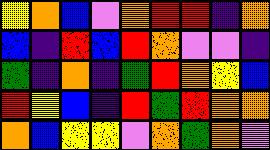[["yellow", "orange", "blue", "violet", "orange", "red", "red", "indigo", "orange"], ["blue", "indigo", "red", "blue", "red", "orange", "violet", "violet", "indigo"], ["green", "indigo", "orange", "indigo", "green", "red", "orange", "yellow", "blue"], ["red", "yellow", "blue", "indigo", "red", "green", "red", "orange", "orange"], ["orange", "blue", "yellow", "yellow", "violet", "orange", "green", "orange", "violet"]]